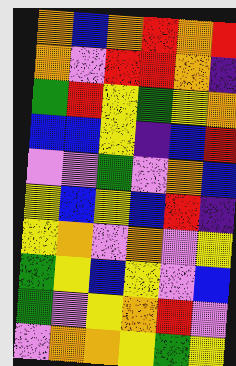[["orange", "blue", "orange", "red", "orange", "red"], ["orange", "violet", "red", "red", "orange", "indigo"], ["green", "red", "yellow", "green", "yellow", "orange"], ["blue", "blue", "yellow", "indigo", "blue", "red"], ["violet", "violet", "green", "violet", "orange", "blue"], ["yellow", "blue", "yellow", "blue", "red", "indigo"], ["yellow", "orange", "violet", "orange", "violet", "yellow"], ["green", "yellow", "blue", "yellow", "violet", "blue"], ["green", "violet", "yellow", "orange", "red", "violet"], ["violet", "orange", "orange", "yellow", "green", "yellow"]]